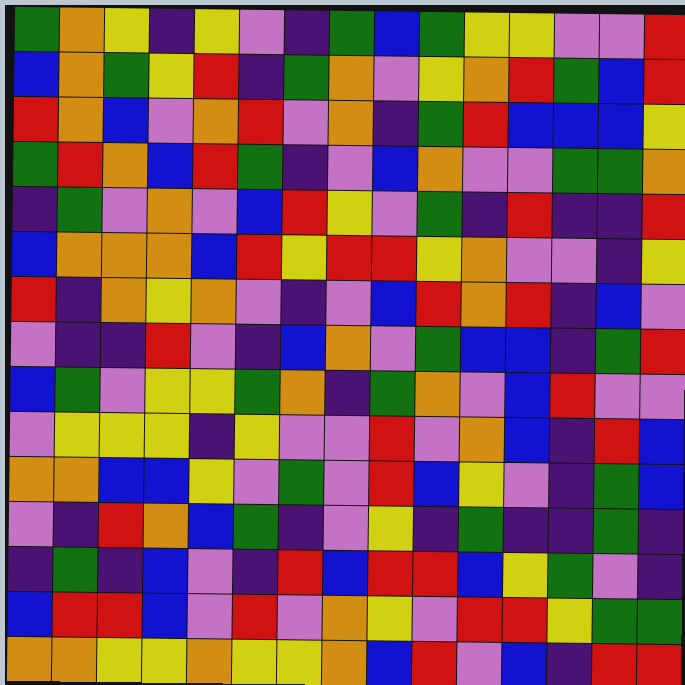[["green", "orange", "yellow", "indigo", "yellow", "violet", "indigo", "green", "blue", "green", "yellow", "yellow", "violet", "violet", "red"], ["blue", "orange", "green", "yellow", "red", "indigo", "green", "orange", "violet", "yellow", "orange", "red", "green", "blue", "red"], ["red", "orange", "blue", "violet", "orange", "red", "violet", "orange", "indigo", "green", "red", "blue", "blue", "blue", "yellow"], ["green", "red", "orange", "blue", "red", "green", "indigo", "violet", "blue", "orange", "violet", "violet", "green", "green", "orange"], ["indigo", "green", "violet", "orange", "violet", "blue", "red", "yellow", "violet", "green", "indigo", "red", "indigo", "indigo", "red"], ["blue", "orange", "orange", "orange", "blue", "red", "yellow", "red", "red", "yellow", "orange", "violet", "violet", "indigo", "yellow"], ["red", "indigo", "orange", "yellow", "orange", "violet", "indigo", "violet", "blue", "red", "orange", "red", "indigo", "blue", "violet"], ["violet", "indigo", "indigo", "red", "violet", "indigo", "blue", "orange", "violet", "green", "blue", "blue", "indigo", "green", "red"], ["blue", "green", "violet", "yellow", "yellow", "green", "orange", "indigo", "green", "orange", "violet", "blue", "red", "violet", "violet"], ["violet", "yellow", "yellow", "yellow", "indigo", "yellow", "violet", "violet", "red", "violet", "orange", "blue", "indigo", "red", "blue"], ["orange", "orange", "blue", "blue", "yellow", "violet", "green", "violet", "red", "blue", "yellow", "violet", "indigo", "green", "blue"], ["violet", "indigo", "red", "orange", "blue", "green", "indigo", "violet", "yellow", "indigo", "green", "indigo", "indigo", "green", "indigo"], ["indigo", "green", "indigo", "blue", "violet", "indigo", "red", "blue", "red", "red", "blue", "yellow", "green", "violet", "indigo"], ["blue", "red", "red", "blue", "violet", "red", "violet", "orange", "yellow", "violet", "red", "red", "yellow", "green", "green"], ["orange", "orange", "yellow", "yellow", "orange", "yellow", "yellow", "orange", "blue", "red", "violet", "blue", "indigo", "red", "red"]]